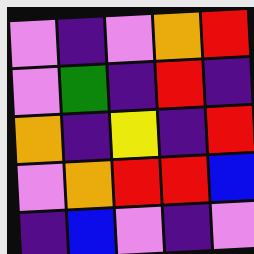[["violet", "indigo", "violet", "orange", "red"], ["violet", "green", "indigo", "red", "indigo"], ["orange", "indigo", "yellow", "indigo", "red"], ["violet", "orange", "red", "red", "blue"], ["indigo", "blue", "violet", "indigo", "violet"]]